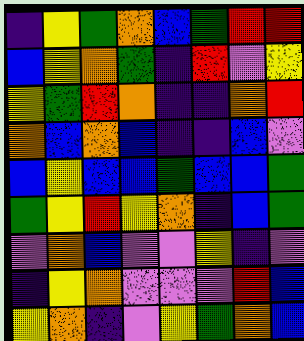[["indigo", "yellow", "green", "orange", "blue", "green", "red", "red"], ["blue", "yellow", "orange", "green", "indigo", "red", "violet", "yellow"], ["yellow", "green", "red", "orange", "indigo", "indigo", "orange", "red"], ["orange", "blue", "orange", "blue", "indigo", "indigo", "blue", "violet"], ["blue", "yellow", "blue", "blue", "green", "blue", "blue", "green"], ["green", "yellow", "red", "yellow", "orange", "indigo", "blue", "green"], ["violet", "orange", "blue", "violet", "violet", "yellow", "indigo", "violet"], ["indigo", "yellow", "orange", "violet", "violet", "violet", "red", "blue"], ["yellow", "orange", "indigo", "violet", "yellow", "green", "orange", "blue"]]